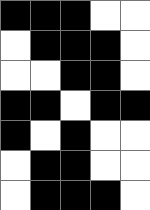[["black", "black", "black", "white", "white"], ["white", "black", "black", "black", "white"], ["white", "white", "black", "black", "white"], ["black", "black", "white", "black", "black"], ["black", "white", "black", "white", "white"], ["white", "black", "black", "white", "white"], ["white", "black", "black", "black", "white"]]